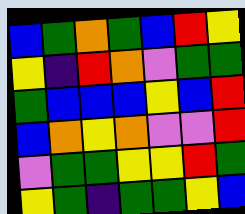[["blue", "green", "orange", "green", "blue", "red", "yellow"], ["yellow", "indigo", "red", "orange", "violet", "green", "green"], ["green", "blue", "blue", "blue", "yellow", "blue", "red"], ["blue", "orange", "yellow", "orange", "violet", "violet", "red"], ["violet", "green", "green", "yellow", "yellow", "red", "green"], ["yellow", "green", "indigo", "green", "green", "yellow", "blue"]]